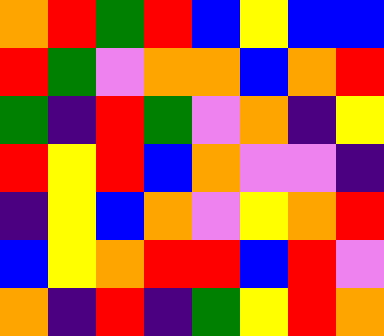[["orange", "red", "green", "red", "blue", "yellow", "blue", "blue"], ["red", "green", "violet", "orange", "orange", "blue", "orange", "red"], ["green", "indigo", "red", "green", "violet", "orange", "indigo", "yellow"], ["red", "yellow", "red", "blue", "orange", "violet", "violet", "indigo"], ["indigo", "yellow", "blue", "orange", "violet", "yellow", "orange", "red"], ["blue", "yellow", "orange", "red", "red", "blue", "red", "violet"], ["orange", "indigo", "red", "indigo", "green", "yellow", "red", "orange"]]